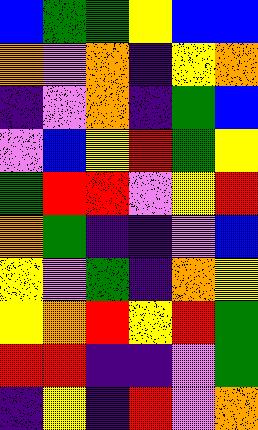[["blue", "green", "green", "yellow", "blue", "blue"], ["orange", "violet", "orange", "indigo", "yellow", "orange"], ["indigo", "violet", "orange", "indigo", "green", "blue"], ["violet", "blue", "yellow", "red", "green", "yellow"], ["green", "red", "red", "violet", "yellow", "red"], ["orange", "green", "indigo", "indigo", "violet", "blue"], ["yellow", "violet", "green", "indigo", "orange", "yellow"], ["yellow", "orange", "red", "yellow", "red", "green"], ["red", "red", "indigo", "indigo", "violet", "green"], ["indigo", "yellow", "indigo", "red", "violet", "orange"]]